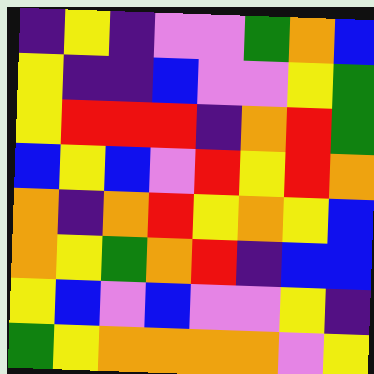[["indigo", "yellow", "indigo", "violet", "violet", "green", "orange", "blue"], ["yellow", "indigo", "indigo", "blue", "violet", "violet", "yellow", "green"], ["yellow", "red", "red", "red", "indigo", "orange", "red", "green"], ["blue", "yellow", "blue", "violet", "red", "yellow", "red", "orange"], ["orange", "indigo", "orange", "red", "yellow", "orange", "yellow", "blue"], ["orange", "yellow", "green", "orange", "red", "indigo", "blue", "blue"], ["yellow", "blue", "violet", "blue", "violet", "violet", "yellow", "indigo"], ["green", "yellow", "orange", "orange", "orange", "orange", "violet", "yellow"]]